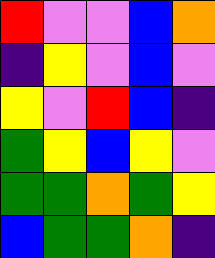[["red", "violet", "violet", "blue", "orange"], ["indigo", "yellow", "violet", "blue", "violet"], ["yellow", "violet", "red", "blue", "indigo"], ["green", "yellow", "blue", "yellow", "violet"], ["green", "green", "orange", "green", "yellow"], ["blue", "green", "green", "orange", "indigo"]]